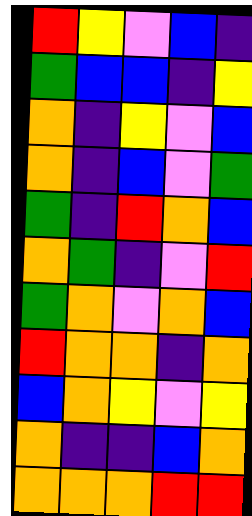[["red", "yellow", "violet", "blue", "indigo"], ["green", "blue", "blue", "indigo", "yellow"], ["orange", "indigo", "yellow", "violet", "blue"], ["orange", "indigo", "blue", "violet", "green"], ["green", "indigo", "red", "orange", "blue"], ["orange", "green", "indigo", "violet", "red"], ["green", "orange", "violet", "orange", "blue"], ["red", "orange", "orange", "indigo", "orange"], ["blue", "orange", "yellow", "violet", "yellow"], ["orange", "indigo", "indigo", "blue", "orange"], ["orange", "orange", "orange", "red", "red"]]